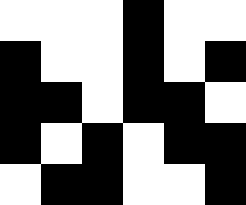[["white", "white", "white", "black", "white", "white"], ["black", "white", "white", "black", "white", "black"], ["black", "black", "white", "black", "black", "white"], ["black", "white", "black", "white", "black", "black"], ["white", "black", "black", "white", "white", "black"]]